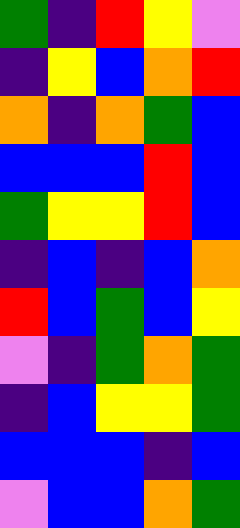[["green", "indigo", "red", "yellow", "violet"], ["indigo", "yellow", "blue", "orange", "red"], ["orange", "indigo", "orange", "green", "blue"], ["blue", "blue", "blue", "red", "blue"], ["green", "yellow", "yellow", "red", "blue"], ["indigo", "blue", "indigo", "blue", "orange"], ["red", "blue", "green", "blue", "yellow"], ["violet", "indigo", "green", "orange", "green"], ["indigo", "blue", "yellow", "yellow", "green"], ["blue", "blue", "blue", "indigo", "blue"], ["violet", "blue", "blue", "orange", "green"]]